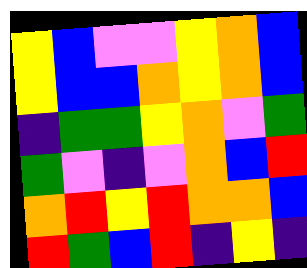[["yellow", "blue", "violet", "violet", "yellow", "orange", "blue"], ["yellow", "blue", "blue", "orange", "yellow", "orange", "blue"], ["indigo", "green", "green", "yellow", "orange", "violet", "green"], ["green", "violet", "indigo", "violet", "orange", "blue", "red"], ["orange", "red", "yellow", "red", "orange", "orange", "blue"], ["red", "green", "blue", "red", "indigo", "yellow", "indigo"]]